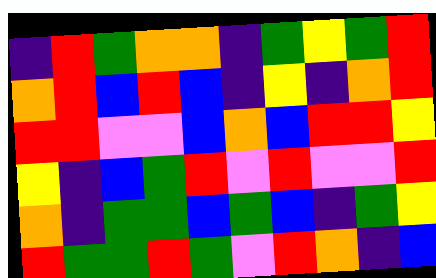[["indigo", "red", "green", "orange", "orange", "indigo", "green", "yellow", "green", "red"], ["orange", "red", "blue", "red", "blue", "indigo", "yellow", "indigo", "orange", "red"], ["red", "red", "violet", "violet", "blue", "orange", "blue", "red", "red", "yellow"], ["yellow", "indigo", "blue", "green", "red", "violet", "red", "violet", "violet", "red"], ["orange", "indigo", "green", "green", "blue", "green", "blue", "indigo", "green", "yellow"], ["red", "green", "green", "red", "green", "violet", "red", "orange", "indigo", "blue"]]